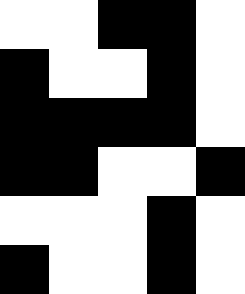[["white", "white", "black", "black", "white"], ["black", "white", "white", "black", "white"], ["black", "black", "black", "black", "white"], ["black", "black", "white", "white", "black"], ["white", "white", "white", "black", "white"], ["black", "white", "white", "black", "white"]]